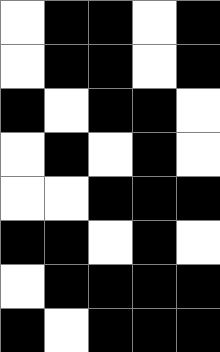[["white", "black", "black", "white", "black"], ["white", "black", "black", "white", "black"], ["black", "white", "black", "black", "white"], ["white", "black", "white", "black", "white"], ["white", "white", "black", "black", "black"], ["black", "black", "white", "black", "white"], ["white", "black", "black", "black", "black"], ["black", "white", "black", "black", "black"]]